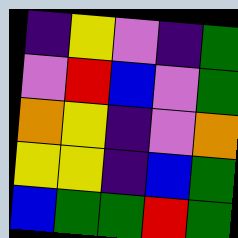[["indigo", "yellow", "violet", "indigo", "green"], ["violet", "red", "blue", "violet", "green"], ["orange", "yellow", "indigo", "violet", "orange"], ["yellow", "yellow", "indigo", "blue", "green"], ["blue", "green", "green", "red", "green"]]